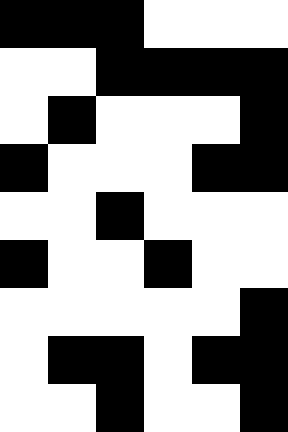[["black", "black", "black", "white", "white", "white"], ["white", "white", "black", "black", "black", "black"], ["white", "black", "white", "white", "white", "black"], ["black", "white", "white", "white", "black", "black"], ["white", "white", "black", "white", "white", "white"], ["black", "white", "white", "black", "white", "white"], ["white", "white", "white", "white", "white", "black"], ["white", "black", "black", "white", "black", "black"], ["white", "white", "black", "white", "white", "black"]]